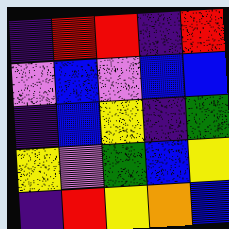[["indigo", "red", "red", "indigo", "red"], ["violet", "blue", "violet", "blue", "blue"], ["indigo", "blue", "yellow", "indigo", "green"], ["yellow", "violet", "green", "blue", "yellow"], ["indigo", "red", "yellow", "orange", "blue"]]